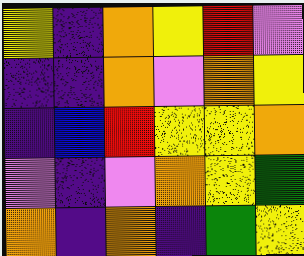[["yellow", "indigo", "orange", "yellow", "red", "violet"], ["indigo", "indigo", "orange", "violet", "orange", "yellow"], ["indigo", "blue", "red", "yellow", "yellow", "orange"], ["violet", "indigo", "violet", "orange", "yellow", "green"], ["orange", "indigo", "orange", "indigo", "green", "yellow"]]